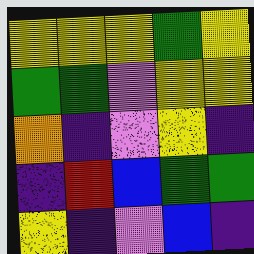[["yellow", "yellow", "yellow", "green", "yellow"], ["green", "green", "violet", "yellow", "yellow"], ["orange", "indigo", "violet", "yellow", "indigo"], ["indigo", "red", "blue", "green", "green"], ["yellow", "indigo", "violet", "blue", "indigo"]]